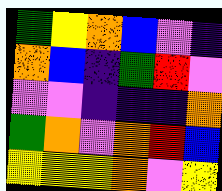[["green", "yellow", "orange", "blue", "violet", "indigo"], ["orange", "blue", "indigo", "green", "red", "violet"], ["violet", "violet", "indigo", "indigo", "indigo", "orange"], ["green", "orange", "violet", "orange", "red", "blue"], ["yellow", "yellow", "yellow", "orange", "violet", "yellow"]]